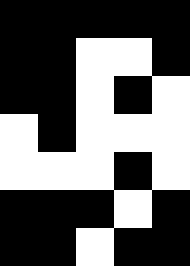[["black", "black", "black", "black", "black"], ["black", "black", "white", "white", "black"], ["black", "black", "white", "black", "white"], ["white", "black", "white", "white", "white"], ["white", "white", "white", "black", "white"], ["black", "black", "black", "white", "black"], ["black", "black", "white", "black", "black"]]